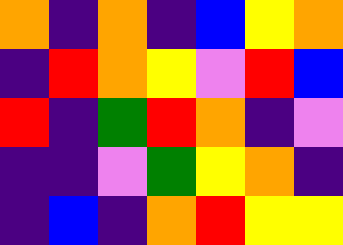[["orange", "indigo", "orange", "indigo", "blue", "yellow", "orange"], ["indigo", "red", "orange", "yellow", "violet", "red", "blue"], ["red", "indigo", "green", "red", "orange", "indigo", "violet"], ["indigo", "indigo", "violet", "green", "yellow", "orange", "indigo"], ["indigo", "blue", "indigo", "orange", "red", "yellow", "yellow"]]